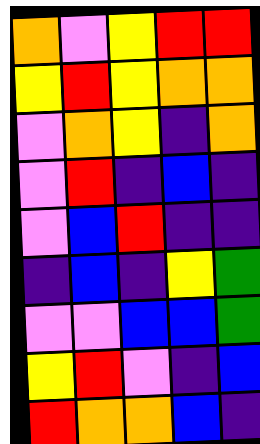[["orange", "violet", "yellow", "red", "red"], ["yellow", "red", "yellow", "orange", "orange"], ["violet", "orange", "yellow", "indigo", "orange"], ["violet", "red", "indigo", "blue", "indigo"], ["violet", "blue", "red", "indigo", "indigo"], ["indigo", "blue", "indigo", "yellow", "green"], ["violet", "violet", "blue", "blue", "green"], ["yellow", "red", "violet", "indigo", "blue"], ["red", "orange", "orange", "blue", "indigo"]]